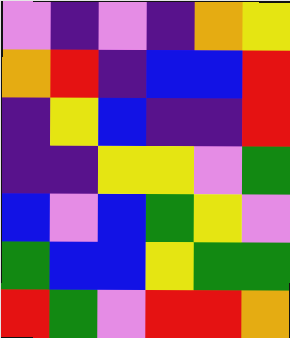[["violet", "indigo", "violet", "indigo", "orange", "yellow"], ["orange", "red", "indigo", "blue", "blue", "red"], ["indigo", "yellow", "blue", "indigo", "indigo", "red"], ["indigo", "indigo", "yellow", "yellow", "violet", "green"], ["blue", "violet", "blue", "green", "yellow", "violet"], ["green", "blue", "blue", "yellow", "green", "green"], ["red", "green", "violet", "red", "red", "orange"]]